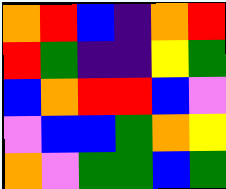[["orange", "red", "blue", "indigo", "orange", "red"], ["red", "green", "indigo", "indigo", "yellow", "green"], ["blue", "orange", "red", "red", "blue", "violet"], ["violet", "blue", "blue", "green", "orange", "yellow"], ["orange", "violet", "green", "green", "blue", "green"]]